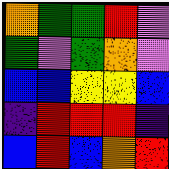[["orange", "green", "green", "red", "violet"], ["green", "violet", "green", "orange", "violet"], ["blue", "blue", "yellow", "yellow", "blue"], ["indigo", "red", "red", "red", "indigo"], ["blue", "red", "blue", "orange", "red"]]